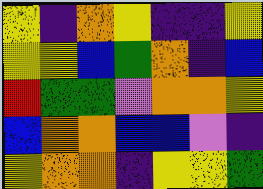[["yellow", "indigo", "orange", "yellow", "indigo", "indigo", "yellow"], ["yellow", "yellow", "blue", "green", "orange", "indigo", "blue"], ["red", "green", "green", "violet", "orange", "orange", "yellow"], ["blue", "orange", "orange", "blue", "blue", "violet", "indigo"], ["yellow", "orange", "orange", "indigo", "yellow", "yellow", "green"]]